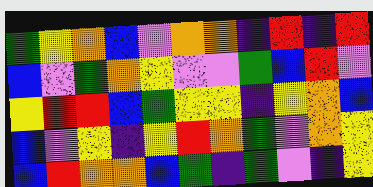[["green", "yellow", "orange", "blue", "violet", "orange", "orange", "indigo", "red", "indigo", "red"], ["blue", "violet", "green", "orange", "yellow", "violet", "violet", "green", "blue", "red", "violet"], ["yellow", "red", "red", "blue", "green", "yellow", "yellow", "indigo", "yellow", "orange", "blue"], ["blue", "violet", "yellow", "indigo", "yellow", "red", "orange", "green", "violet", "orange", "yellow"], ["blue", "red", "orange", "orange", "blue", "green", "indigo", "green", "violet", "indigo", "yellow"]]